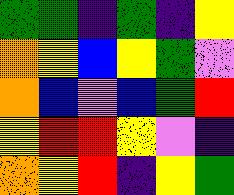[["green", "green", "indigo", "green", "indigo", "yellow"], ["orange", "yellow", "blue", "yellow", "green", "violet"], ["orange", "blue", "violet", "blue", "green", "red"], ["yellow", "red", "red", "yellow", "violet", "indigo"], ["orange", "yellow", "red", "indigo", "yellow", "green"]]